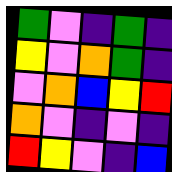[["green", "violet", "indigo", "green", "indigo"], ["yellow", "violet", "orange", "green", "indigo"], ["violet", "orange", "blue", "yellow", "red"], ["orange", "violet", "indigo", "violet", "indigo"], ["red", "yellow", "violet", "indigo", "blue"]]